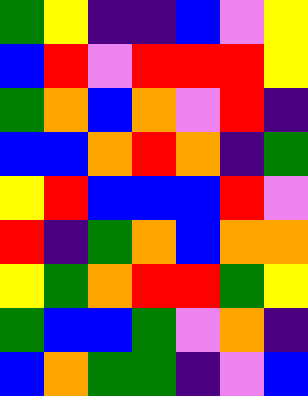[["green", "yellow", "indigo", "indigo", "blue", "violet", "yellow"], ["blue", "red", "violet", "red", "red", "red", "yellow"], ["green", "orange", "blue", "orange", "violet", "red", "indigo"], ["blue", "blue", "orange", "red", "orange", "indigo", "green"], ["yellow", "red", "blue", "blue", "blue", "red", "violet"], ["red", "indigo", "green", "orange", "blue", "orange", "orange"], ["yellow", "green", "orange", "red", "red", "green", "yellow"], ["green", "blue", "blue", "green", "violet", "orange", "indigo"], ["blue", "orange", "green", "green", "indigo", "violet", "blue"]]